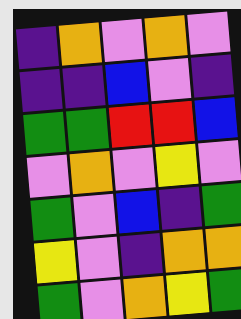[["indigo", "orange", "violet", "orange", "violet"], ["indigo", "indigo", "blue", "violet", "indigo"], ["green", "green", "red", "red", "blue"], ["violet", "orange", "violet", "yellow", "violet"], ["green", "violet", "blue", "indigo", "green"], ["yellow", "violet", "indigo", "orange", "orange"], ["green", "violet", "orange", "yellow", "green"]]